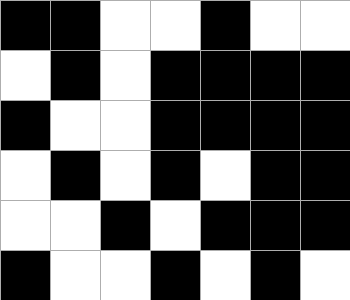[["black", "black", "white", "white", "black", "white", "white"], ["white", "black", "white", "black", "black", "black", "black"], ["black", "white", "white", "black", "black", "black", "black"], ["white", "black", "white", "black", "white", "black", "black"], ["white", "white", "black", "white", "black", "black", "black"], ["black", "white", "white", "black", "white", "black", "white"]]